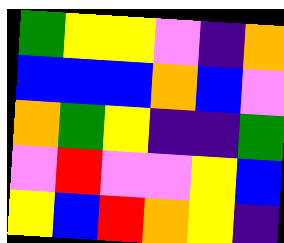[["green", "yellow", "yellow", "violet", "indigo", "orange"], ["blue", "blue", "blue", "orange", "blue", "violet"], ["orange", "green", "yellow", "indigo", "indigo", "green"], ["violet", "red", "violet", "violet", "yellow", "blue"], ["yellow", "blue", "red", "orange", "yellow", "indigo"]]